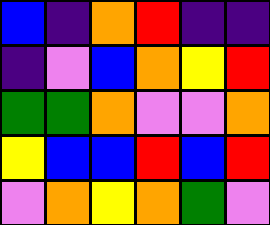[["blue", "indigo", "orange", "red", "indigo", "indigo"], ["indigo", "violet", "blue", "orange", "yellow", "red"], ["green", "green", "orange", "violet", "violet", "orange"], ["yellow", "blue", "blue", "red", "blue", "red"], ["violet", "orange", "yellow", "orange", "green", "violet"]]